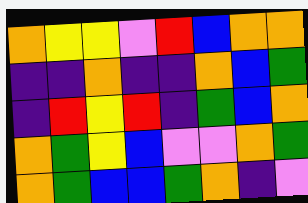[["orange", "yellow", "yellow", "violet", "red", "blue", "orange", "orange"], ["indigo", "indigo", "orange", "indigo", "indigo", "orange", "blue", "green"], ["indigo", "red", "yellow", "red", "indigo", "green", "blue", "orange"], ["orange", "green", "yellow", "blue", "violet", "violet", "orange", "green"], ["orange", "green", "blue", "blue", "green", "orange", "indigo", "violet"]]